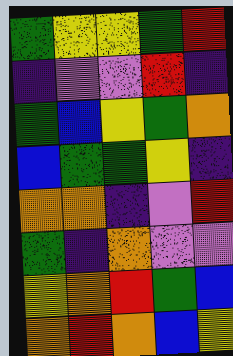[["green", "yellow", "yellow", "green", "red"], ["indigo", "violet", "violet", "red", "indigo"], ["green", "blue", "yellow", "green", "orange"], ["blue", "green", "green", "yellow", "indigo"], ["orange", "orange", "indigo", "violet", "red"], ["green", "indigo", "orange", "violet", "violet"], ["yellow", "orange", "red", "green", "blue"], ["orange", "red", "orange", "blue", "yellow"]]